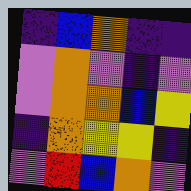[["indigo", "blue", "orange", "indigo", "indigo"], ["violet", "orange", "violet", "indigo", "violet"], ["violet", "orange", "orange", "blue", "yellow"], ["indigo", "orange", "yellow", "yellow", "indigo"], ["violet", "red", "blue", "orange", "violet"]]